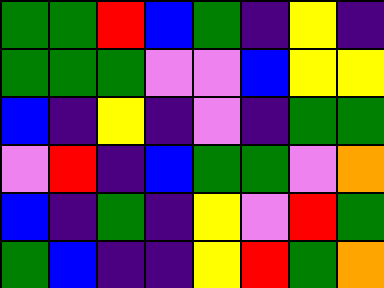[["green", "green", "red", "blue", "green", "indigo", "yellow", "indigo"], ["green", "green", "green", "violet", "violet", "blue", "yellow", "yellow"], ["blue", "indigo", "yellow", "indigo", "violet", "indigo", "green", "green"], ["violet", "red", "indigo", "blue", "green", "green", "violet", "orange"], ["blue", "indigo", "green", "indigo", "yellow", "violet", "red", "green"], ["green", "blue", "indigo", "indigo", "yellow", "red", "green", "orange"]]